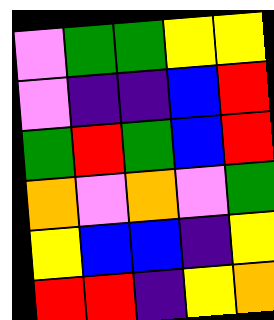[["violet", "green", "green", "yellow", "yellow"], ["violet", "indigo", "indigo", "blue", "red"], ["green", "red", "green", "blue", "red"], ["orange", "violet", "orange", "violet", "green"], ["yellow", "blue", "blue", "indigo", "yellow"], ["red", "red", "indigo", "yellow", "orange"]]